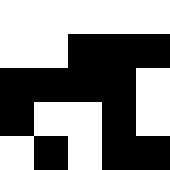[["white", "white", "white", "white", "white"], ["white", "white", "black", "black", "black"], ["black", "black", "black", "black", "white"], ["black", "white", "white", "black", "white"], ["white", "black", "white", "black", "black"]]